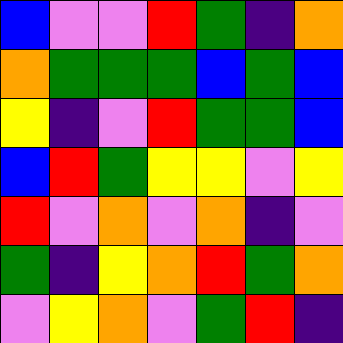[["blue", "violet", "violet", "red", "green", "indigo", "orange"], ["orange", "green", "green", "green", "blue", "green", "blue"], ["yellow", "indigo", "violet", "red", "green", "green", "blue"], ["blue", "red", "green", "yellow", "yellow", "violet", "yellow"], ["red", "violet", "orange", "violet", "orange", "indigo", "violet"], ["green", "indigo", "yellow", "orange", "red", "green", "orange"], ["violet", "yellow", "orange", "violet", "green", "red", "indigo"]]